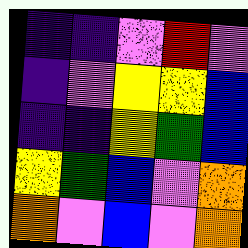[["indigo", "indigo", "violet", "red", "violet"], ["indigo", "violet", "yellow", "yellow", "blue"], ["indigo", "indigo", "yellow", "green", "blue"], ["yellow", "green", "blue", "violet", "orange"], ["orange", "violet", "blue", "violet", "orange"]]